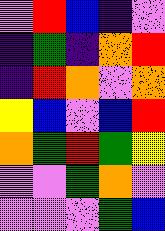[["violet", "red", "blue", "indigo", "violet"], ["indigo", "green", "indigo", "orange", "red"], ["indigo", "red", "orange", "violet", "orange"], ["yellow", "blue", "violet", "blue", "red"], ["orange", "green", "red", "green", "yellow"], ["violet", "violet", "green", "orange", "violet"], ["violet", "violet", "violet", "green", "blue"]]